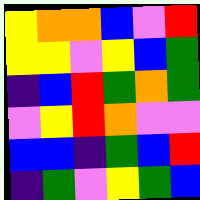[["yellow", "orange", "orange", "blue", "violet", "red"], ["yellow", "yellow", "violet", "yellow", "blue", "green"], ["indigo", "blue", "red", "green", "orange", "green"], ["violet", "yellow", "red", "orange", "violet", "violet"], ["blue", "blue", "indigo", "green", "blue", "red"], ["indigo", "green", "violet", "yellow", "green", "blue"]]